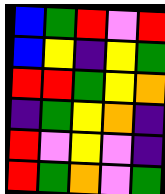[["blue", "green", "red", "violet", "red"], ["blue", "yellow", "indigo", "yellow", "green"], ["red", "red", "green", "yellow", "orange"], ["indigo", "green", "yellow", "orange", "indigo"], ["red", "violet", "yellow", "violet", "indigo"], ["red", "green", "orange", "violet", "green"]]